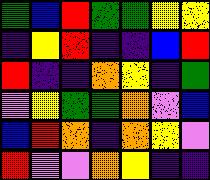[["green", "blue", "red", "green", "green", "yellow", "yellow"], ["indigo", "yellow", "red", "indigo", "indigo", "blue", "red"], ["red", "indigo", "indigo", "orange", "yellow", "indigo", "green"], ["violet", "yellow", "green", "green", "orange", "violet", "blue"], ["blue", "red", "orange", "indigo", "orange", "yellow", "violet"], ["red", "violet", "violet", "orange", "yellow", "indigo", "indigo"]]